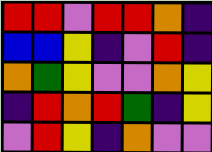[["red", "red", "violet", "red", "red", "orange", "indigo"], ["blue", "blue", "yellow", "indigo", "violet", "red", "indigo"], ["orange", "green", "yellow", "violet", "violet", "orange", "yellow"], ["indigo", "red", "orange", "red", "green", "indigo", "yellow"], ["violet", "red", "yellow", "indigo", "orange", "violet", "violet"]]